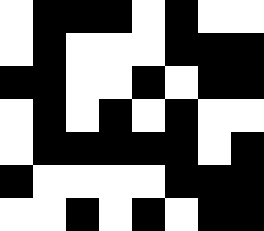[["white", "black", "black", "black", "white", "black", "white", "white"], ["white", "black", "white", "white", "white", "black", "black", "black"], ["black", "black", "white", "white", "black", "white", "black", "black"], ["white", "black", "white", "black", "white", "black", "white", "white"], ["white", "black", "black", "black", "black", "black", "white", "black"], ["black", "white", "white", "white", "white", "black", "black", "black"], ["white", "white", "black", "white", "black", "white", "black", "black"]]